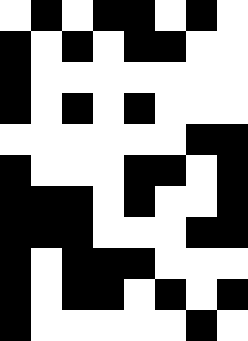[["white", "black", "white", "black", "black", "white", "black", "white"], ["black", "white", "black", "white", "black", "black", "white", "white"], ["black", "white", "white", "white", "white", "white", "white", "white"], ["black", "white", "black", "white", "black", "white", "white", "white"], ["white", "white", "white", "white", "white", "white", "black", "black"], ["black", "white", "white", "white", "black", "black", "white", "black"], ["black", "black", "black", "white", "black", "white", "white", "black"], ["black", "black", "black", "white", "white", "white", "black", "black"], ["black", "white", "black", "black", "black", "white", "white", "white"], ["black", "white", "black", "black", "white", "black", "white", "black"], ["black", "white", "white", "white", "white", "white", "black", "white"]]